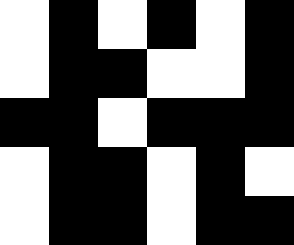[["white", "black", "white", "black", "white", "black"], ["white", "black", "black", "white", "white", "black"], ["black", "black", "white", "black", "black", "black"], ["white", "black", "black", "white", "black", "white"], ["white", "black", "black", "white", "black", "black"]]